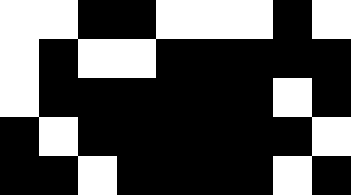[["white", "white", "black", "black", "white", "white", "white", "black", "white"], ["white", "black", "white", "white", "black", "black", "black", "black", "black"], ["white", "black", "black", "black", "black", "black", "black", "white", "black"], ["black", "white", "black", "black", "black", "black", "black", "black", "white"], ["black", "black", "white", "black", "black", "black", "black", "white", "black"]]